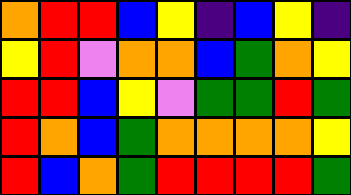[["orange", "red", "red", "blue", "yellow", "indigo", "blue", "yellow", "indigo"], ["yellow", "red", "violet", "orange", "orange", "blue", "green", "orange", "yellow"], ["red", "red", "blue", "yellow", "violet", "green", "green", "red", "green"], ["red", "orange", "blue", "green", "orange", "orange", "orange", "orange", "yellow"], ["red", "blue", "orange", "green", "red", "red", "red", "red", "green"]]